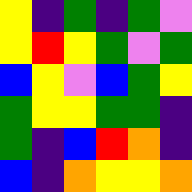[["yellow", "indigo", "green", "indigo", "green", "violet"], ["yellow", "red", "yellow", "green", "violet", "green"], ["blue", "yellow", "violet", "blue", "green", "yellow"], ["green", "yellow", "yellow", "green", "green", "indigo"], ["green", "indigo", "blue", "red", "orange", "indigo"], ["blue", "indigo", "orange", "yellow", "yellow", "orange"]]